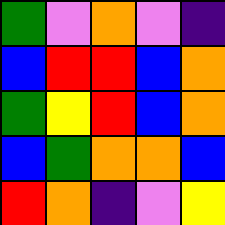[["green", "violet", "orange", "violet", "indigo"], ["blue", "red", "red", "blue", "orange"], ["green", "yellow", "red", "blue", "orange"], ["blue", "green", "orange", "orange", "blue"], ["red", "orange", "indigo", "violet", "yellow"]]